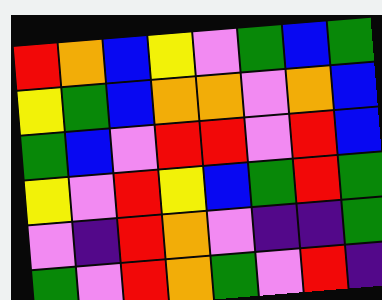[["red", "orange", "blue", "yellow", "violet", "green", "blue", "green"], ["yellow", "green", "blue", "orange", "orange", "violet", "orange", "blue"], ["green", "blue", "violet", "red", "red", "violet", "red", "blue"], ["yellow", "violet", "red", "yellow", "blue", "green", "red", "green"], ["violet", "indigo", "red", "orange", "violet", "indigo", "indigo", "green"], ["green", "violet", "red", "orange", "green", "violet", "red", "indigo"]]